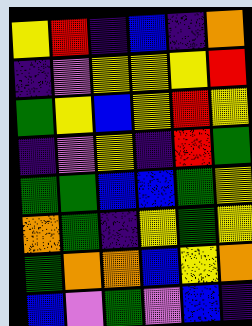[["yellow", "red", "indigo", "blue", "indigo", "orange"], ["indigo", "violet", "yellow", "yellow", "yellow", "red"], ["green", "yellow", "blue", "yellow", "red", "yellow"], ["indigo", "violet", "yellow", "indigo", "red", "green"], ["green", "green", "blue", "blue", "green", "yellow"], ["orange", "green", "indigo", "yellow", "green", "yellow"], ["green", "orange", "orange", "blue", "yellow", "orange"], ["blue", "violet", "green", "violet", "blue", "indigo"]]